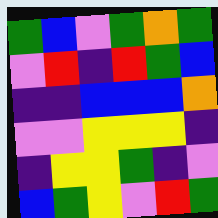[["green", "blue", "violet", "green", "orange", "green"], ["violet", "red", "indigo", "red", "green", "blue"], ["indigo", "indigo", "blue", "blue", "blue", "orange"], ["violet", "violet", "yellow", "yellow", "yellow", "indigo"], ["indigo", "yellow", "yellow", "green", "indigo", "violet"], ["blue", "green", "yellow", "violet", "red", "green"]]